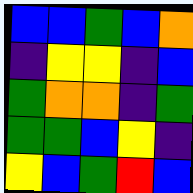[["blue", "blue", "green", "blue", "orange"], ["indigo", "yellow", "yellow", "indigo", "blue"], ["green", "orange", "orange", "indigo", "green"], ["green", "green", "blue", "yellow", "indigo"], ["yellow", "blue", "green", "red", "blue"]]